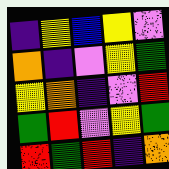[["indigo", "yellow", "blue", "yellow", "violet"], ["orange", "indigo", "violet", "yellow", "green"], ["yellow", "orange", "indigo", "violet", "red"], ["green", "red", "violet", "yellow", "green"], ["red", "green", "red", "indigo", "orange"]]